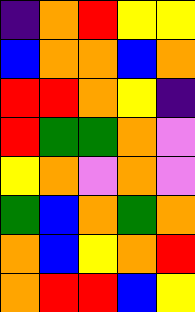[["indigo", "orange", "red", "yellow", "yellow"], ["blue", "orange", "orange", "blue", "orange"], ["red", "red", "orange", "yellow", "indigo"], ["red", "green", "green", "orange", "violet"], ["yellow", "orange", "violet", "orange", "violet"], ["green", "blue", "orange", "green", "orange"], ["orange", "blue", "yellow", "orange", "red"], ["orange", "red", "red", "blue", "yellow"]]